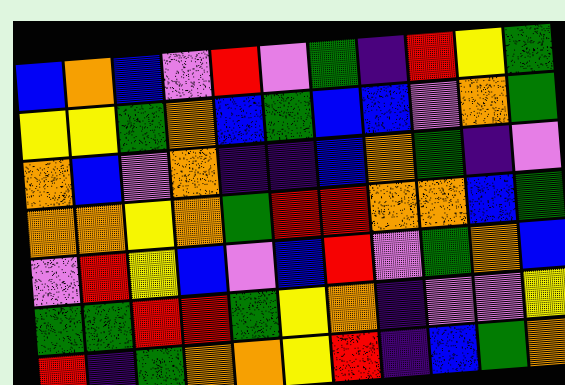[["blue", "orange", "blue", "violet", "red", "violet", "green", "indigo", "red", "yellow", "green"], ["yellow", "yellow", "green", "orange", "blue", "green", "blue", "blue", "violet", "orange", "green"], ["orange", "blue", "violet", "orange", "indigo", "indigo", "blue", "orange", "green", "indigo", "violet"], ["orange", "orange", "yellow", "orange", "green", "red", "red", "orange", "orange", "blue", "green"], ["violet", "red", "yellow", "blue", "violet", "blue", "red", "violet", "green", "orange", "blue"], ["green", "green", "red", "red", "green", "yellow", "orange", "indigo", "violet", "violet", "yellow"], ["red", "indigo", "green", "orange", "orange", "yellow", "red", "indigo", "blue", "green", "orange"]]